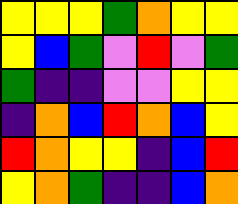[["yellow", "yellow", "yellow", "green", "orange", "yellow", "yellow"], ["yellow", "blue", "green", "violet", "red", "violet", "green"], ["green", "indigo", "indigo", "violet", "violet", "yellow", "yellow"], ["indigo", "orange", "blue", "red", "orange", "blue", "yellow"], ["red", "orange", "yellow", "yellow", "indigo", "blue", "red"], ["yellow", "orange", "green", "indigo", "indigo", "blue", "orange"]]